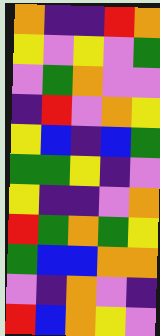[["orange", "indigo", "indigo", "red", "orange"], ["yellow", "violet", "yellow", "violet", "green"], ["violet", "green", "orange", "violet", "violet"], ["indigo", "red", "violet", "orange", "yellow"], ["yellow", "blue", "indigo", "blue", "green"], ["green", "green", "yellow", "indigo", "violet"], ["yellow", "indigo", "indigo", "violet", "orange"], ["red", "green", "orange", "green", "yellow"], ["green", "blue", "blue", "orange", "orange"], ["violet", "indigo", "orange", "violet", "indigo"], ["red", "blue", "orange", "yellow", "violet"]]